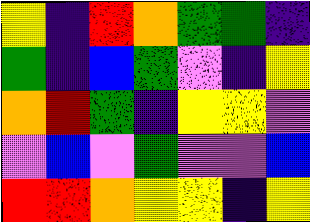[["yellow", "indigo", "red", "orange", "green", "green", "indigo"], ["green", "indigo", "blue", "green", "violet", "indigo", "yellow"], ["orange", "red", "green", "indigo", "yellow", "yellow", "violet"], ["violet", "blue", "violet", "green", "violet", "violet", "blue"], ["red", "red", "orange", "yellow", "yellow", "indigo", "yellow"]]